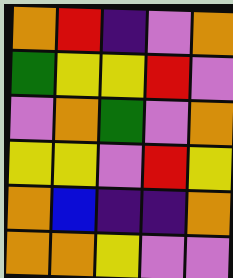[["orange", "red", "indigo", "violet", "orange"], ["green", "yellow", "yellow", "red", "violet"], ["violet", "orange", "green", "violet", "orange"], ["yellow", "yellow", "violet", "red", "yellow"], ["orange", "blue", "indigo", "indigo", "orange"], ["orange", "orange", "yellow", "violet", "violet"]]